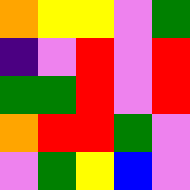[["orange", "yellow", "yellow", "violet", "green"], ["indigo", "violet", "red", "violet", "red"], ["green", "green", "red", "violet", "red"], ["orange", "red", "red", "green", "violet"], ["violet", "green", "yellow", "blue", "violet"]]